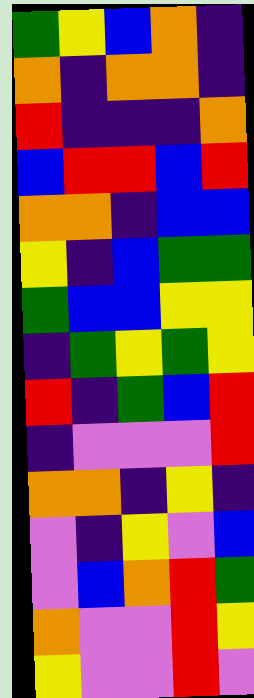[["green", "yellow", "blue", "orange", "indigo"], ["orange", "indigo", "orange", "orange", "indigo"], ["red", "indigo", "indigo", "indigo", "orange"], ["blue", "red", "red", "blue", "red"], ["orange", "orange", "indigo", "blue", "blue"], ["yellow", "indigo", "blue", "green", "green"], ["green", "blue", "blue", "yellow", "yellow"], ["indigo", "green", "yellow", "green", "yellow"], ["red", "indigo", "green", "blue", "red"], ["indigo", "violet", "violet", "violet", "red"], ["orange", "orange", "indigo", "yellow", "indigo"], ["violet", "indigo", "yellow", "violet", "blue"], ["violet", "blue", "orange", "red", "green"], ["orange", "violet", "violet", "red", "yellow"], ["yellow", "violet", "violet", "red", "violet"]]